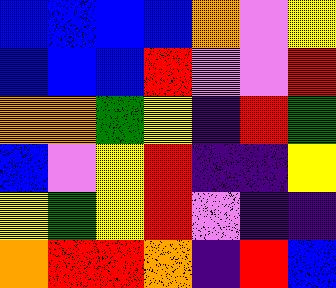[["blue", "blue", "blue", "blue", "orange", "violet", "yellow"], ["blue", "blue", "blue", "red", "violet", "violet", "red"], ["orange", "orange", "green", "yellow", "indigo", "red", "green"], ["blue", "violet", "yellow", "red", "indigo", "indigo", "yellow"], ["yellow", "green", "yellow", "red", "violet", "indigo", "indigo"], ["orange", "red", "red", "orange", "indigo", "red", "blue"]]